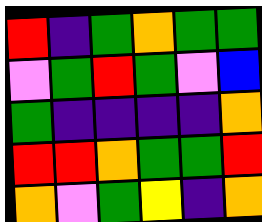[["red", "indigo", "green", "orange", "green", "green"], ["violet", "green", "red", "green", "violet", "blue"], ["green", "indigo", "indigo", "indigo", "indigo", "orange"], ["red", "red", "orange", "green", "green", "red"], ["orange", "violet", "green", "yellow", "indigo", "orange"]]